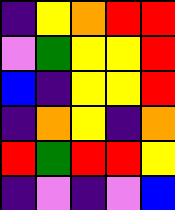[["indigo", "yellow", "orange", "red", "red"], ["violet", "green", "yellow", "yellow", "red"], ["blue", "indigo", "yellow", "yellow", "red"], ["indigo", "orange", "yellow", "indigo", "orange"], ["red", "green", "red", "red", "yellow"], ["indigo", "violet", "indigo", "violet", "blue"]]